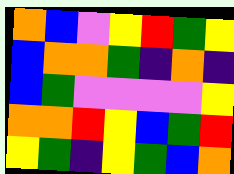[["orange", "blue", "violet", "yellow", "red", "green", "yellow"], ["blue", "orange", "orange", "green", "indigo", "orange", "indigo"], ["blue", "green", "violet", "violet", "violet", "violet", "yellow"], ["orange", "orange", "red", "yellow", "blue", "green", "red"], ["yellow", "green", "indigo", "yellow", "green", "blue", "orange"]]